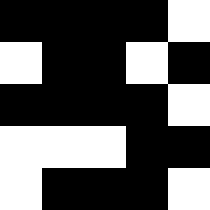[["black", "black", "black", "black", "white"], ["white", "black", "black", "white", "black"], ["black", "black", "black", "black", "white"], ["white", "white", "white", "black", "black"], ["white", "black", "black", "black", "white"]]